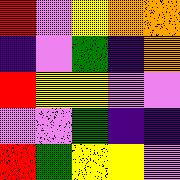[["red", "violet", "yellow", "orange", "orange"], ["indigo", "violet", "green", "indigo", "orange"], ["red", "yellow", "yellow", "violet", "violet"], ["violet", "violet", "green", "indigo", "indigo"], ["red", "green", "yellow", "yellow", "violet"]]